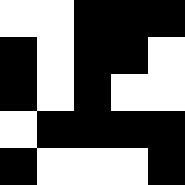[["white", "white", "black", "black", "black"], ["black", "white", "black", "black", "white"], ["black", "white", "black", "white", "white"], ["white", "black", "black", "black", "black"], ["black", "white", "white", "white", "black"]]